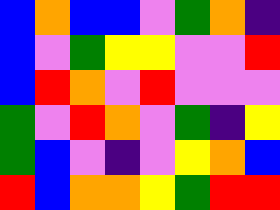[["blue", "orange", "blue", "blue", "violet", "green", "orange", "indigo"], ["blue", "violet", "green", "yellow", "yellow", "violet", "violet", "red"], ["blue", "red", "orange", "violet", "red", "violet", "violet", "violet"], ["green", "violet", "red", "orange", "violet", "green", "indigo", "yellow"], ["green", "blue", "violet", "indigo", "violet", "yellow", "orange", "blue"], ["red", "blue", "orange", "orange", "yellow", "green", "red", "red"]]